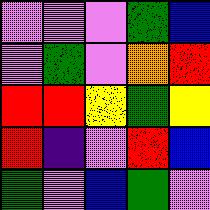[["violet", "violet", "violet", "green", "blue"], ["violet", "green", "violet", "orange", "red"], ["red", "red", "yellow", "green", "yellow"], ["red", "indigo", "violet", "red", "blue"], ["green", "violet", "blue", "green", "violet"]]